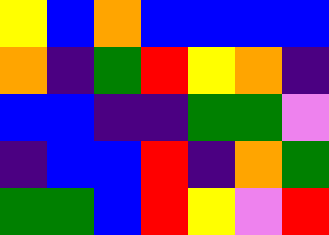[["yellow", "blue", "orange", "blue", "blue", "blue", "blue"], ["orange", "indigo", "green", "red", "yellow", "orange", "indigo"], ["blue", "blue", "indigo", "indigo", "green", "green", "violet"], ["indigo", "blue", "blue", "red", "indigo", "orange", "green"], ["green", "green", "blue", "red", "yellow", "violet", "red"]]